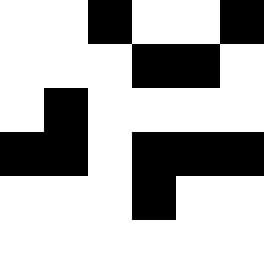[["white", "white", "black", "white", "white", "black"], ["white", "white", "white", "black", "black", "white"], ["white", "black", "white", "white", "white", "white"], ["black", "black", "white", "black", "black", "black"], ["white", "white", "white", "black", "white", "white"], ["white", "white", "white", "white", "white", "white"]]